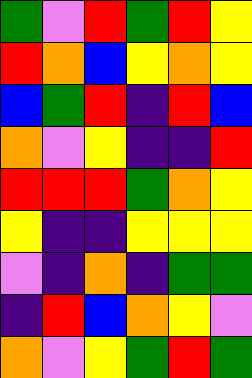[["green", "violet", "red", "green", "red", "yellow"], ["red", "orange", "blue", "yellow", "orange", "yellow"], ["blue", "green", "red", "indigo", "red", "blue"], ["orange", "violet", "yellow", "indigo", "indigo", "red"], ["red", "red", "red", "green", "orange", "yellow"], ["yellow", "indigo", "indigo", "yellow", "yellow", "yellow"], ["violet", "indigo", "orange", "indigo", "green", "green"], ["indigo", "red", "blue", "orange", "yellow", "violet"], ["orange", "violet", "yellow", "green", "red", "green"]]